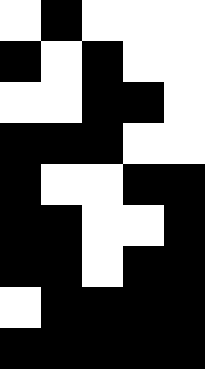[["white", "black", "white", "white", "white"], ["black", "white", "black", "white", "white"], ["white", "white", "black", "black", "white"], ["black", "black", "black", "white", "white"], ["black", "white", "white", "black", "black"], ["black", "black", "white", "white", "black"], ["black", "black", "white", "black", "black"], ["white", "black", "black", "black", "black"], ["black", "black", "black", "black", "black"]]